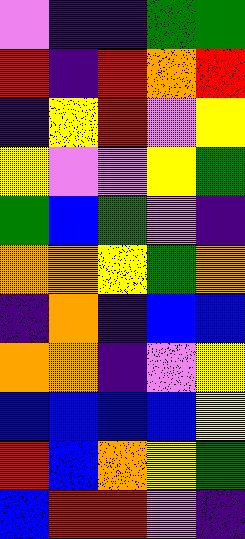[["violet", "indigo", "indigo", "green", "green"], ["red", "indigo", "red", "orange", "red"], ["indigo", "yellow", "red", "violet", "yellow"], ["yellow", "violet", "violet", "yellow", "green"], ["green", "blue", "green", "violet", "indigo"], ["orange", "orange", "yellow", "green", "orange"], ["indigo", "orange", "indigo", "blue", "blue"], ["orange", "orange", "indigo", "violet", "yellow"], ["blue", "blue", "blue", "blue", "yellow"], ["red", "blue", "orange", "yellow", "green"], ["blue", "red", "red", "violet", "indigo"]]